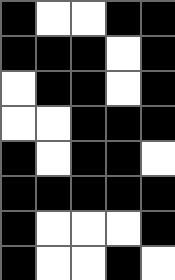[["black", "white", "white", "black", "black"], ["black", "black", "black", "white", "black"], ["white", "black", "black", "white", "black"], ["white", "white", "black", "black", "black"], ["black", "white", "black", "black", "white"], ["black", "black", "black", "black", "black"], ["black", "white", "white", "white", "black"], ["black", "white", "white", "black", "white"]]